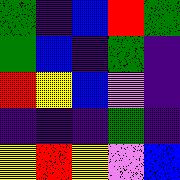[["green", "indigo", "blue", "red", "green"], ["green", "blue", "indigo", "green", "indigo"], ["red", "yellow", "blue", "violet", "indigo"], ["indigo", "indigo", "indigo", "green", "indigo"], ["yellow", "red", "yellow", "violet", "blue"]]